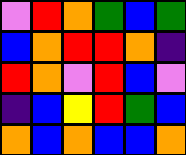[["violet", "red", "orange", "green", "blue", "green"], ["blue", "orange", "red", "red", "orange", "indigo"], ["red", "orange", "violet", "red", "blue", "violet"], ["indigo", "blue", "yellow", "red", "green", "blue"], ["orange", "blue", "orange", "blue", "blue", "orange"]]